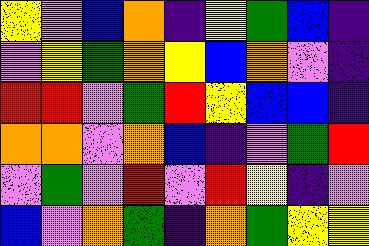[["yellow", "violet", "blue", "orange", "indigo", "yellow", "green", "blue", "indigo"], ["violet", "yellow", "green", "orange", "yellow", "blue", "orange", "violet", "indigo"], ["red", "red", "violet", "green", "red", "yellow", "blue", "blue", "indigo"], ["orange", "orange", "violet", "orange", "blue", "indigo", "violet", "green", "red"], ["violet", "green", "violet", "red", "violet", "red", "yellow", "indigo", "violet"], ["blue", "violet", "orange", "green", "indigo", "orange", "green", "yellow", "yellow"]]